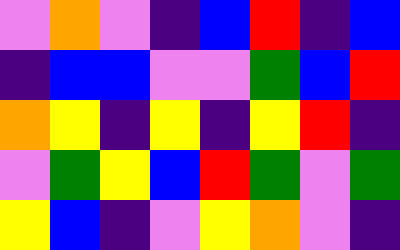[["violet", "orange", "violet", "indigo", "blue", "red", "indigo", "blue"], ["indigo", "blue", "blue", "violet", "violet", "green", "blue", "red"], ["orange", "yellow", "indigo", "yellow", "indigo", "yellow", "red", "indigo"], ["violet", "green", "yellow", "blue", "red", "green", "violet", "green"], ["yellow", "blue", "indigo", "violet", "yellow", "orange", "violet", "indigo"]]